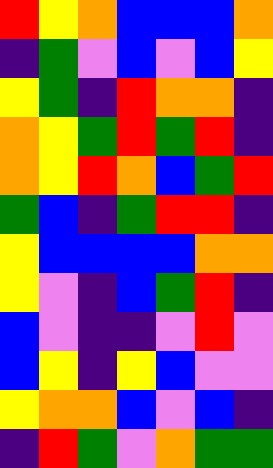[["red", "yellow", "orange", "blue", "blue", "blue", "orange"], ["indigo", "green", "violet", "blue", "violet", "blue", "yellow"], ["yellow", "green", "indigo", "red", "orange", "orange", "indigo"], ["orange", "yellow", "green", "red", "green", "red", "indigo"], ["orange", "yellow", "red", "orange", "blue", "green", "red"], ["green", "blue", "indigo", "green", "red", "red", "indigo"], ["yellow", "blue", "blue", "blue", "blue", "orange", "orange"], ["yellow", "violet", "indigo", "blue", "green", "red", "indigo"], ["blue", "violet", "indigo", "indigo", "violet", "red", "violet"], ["blue", "yellow", "indigo", "yellow", "blue", "violet", "violet"], ["yellow", "orange", "orange", "blue", "violet", "blue", "indigo"], ["indigo", "red", "green", "violet", "orange", "green", "green"]]